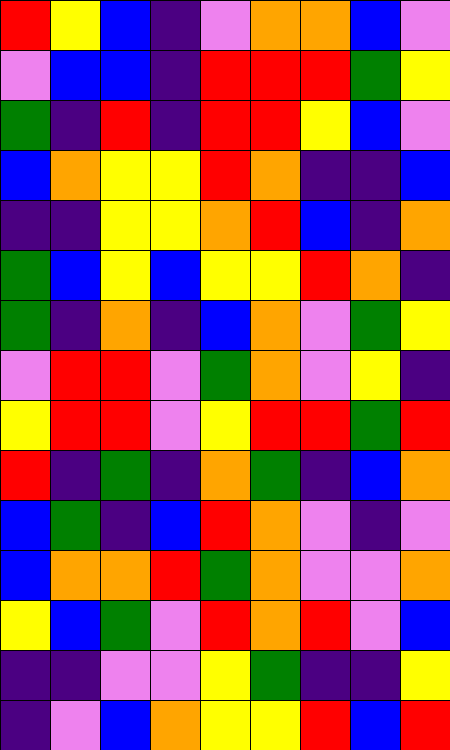[["red", "yellow", "blue", "indigo", "violet", "orange", "orange", "blue", "violet"], ["violet", "blue", "blue", "indigo", "red", "red", "red", "green", "yellow"], ["green", "indigo", "red", "indigo", "red", "red", "yellow", "blue", "violet"], ["blue", "orange", "yellow", "yellow", "red", "orange", "indigo", "indigo", "blue"], ["indigo", "indigo", "yellow", "yellow", "orange", "red", "blue", "indigo", "orange"], ["green", "blue", "yellow", "blue", "yellow", "yellow", "red", "orange", "indigo"], ["green", "indigo", "orange", "indigo", "blue", "orange", "violet", "green", "yellow"], ["violet", "red", "red", "violet", "green", "orange", "violet", "yellow", "indigo"], ["yellow", "red", "red", "violet", "yellow", "red", "red", "green", "red"], ["red", "indigo", "green", "indigo", "orange", "green", "indigo", "blue", "orange"], ["blue", "green", "indigo", "blue", "red", "orange", "violet", "indigo", "violet"], ["blue", "orange", "orange", "red", "green", "orange", "violet", "violet", "orange"], ["yellow", "blue", "green", "violet", "red", "orange", "red", "violet", "blue"], ["indigo", "indigo", "violet", "violet", "yellow", "green", "indigo", "indigo", "yellow"], ["indigo", "violet", "blue", "orange", "yellow", "yellow", "red", "blue", "red"]]